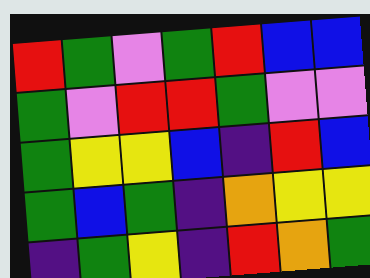[["red", "green", "violet", "green", "red", "blue", "blue"], ["green", "violet", "red", "red", "green", "violet", "violet"], ["green", "yellow", "yellow", "blue", "indigo", "red", "blue"], ["green", "blue", "green", "indigo", "orange", "yellow", "yellow"], ["indigo", "green", "yellow", "indigo", "red", "orange", "green"]]